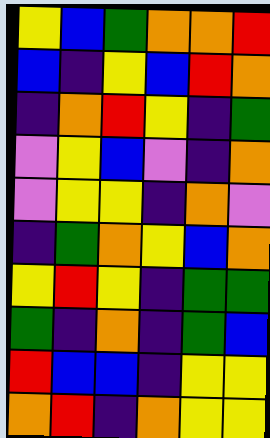[["yellow", "blue", "green", "orange", "orange", "red"], ["blue", "indigo", "yellow", "blue", "red", "orange"], ["indigo", "orange", "red", "yellow", "indigo", "green"], ["violet", "yellow", "blue", "violet", "indigo", "orange"], ["violet", "yellow", "yellow", "indigo", "orange", "violet"], ["indigo", "green", "orange", "yellow", "blue", "orange"], ["yellow", "red", "yellow", "indigo", "green", "green"], ["green", "indigo", "orange", "indigo", "green", "blue"], ["red", "blue", "blue", "indigo", "yellow", "yellow"], ["orange", "red", "indigo", "orange", "yellow", "yellow"]]